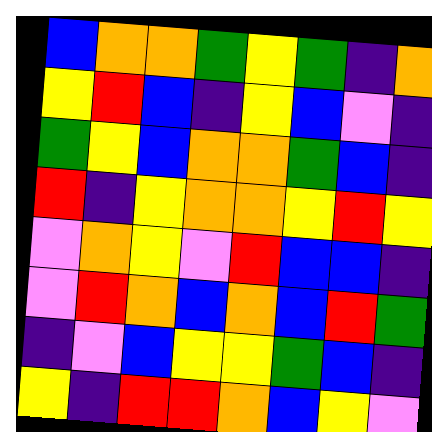[["blue", "orange", "orange", "green", "yellow", "green", "indigo", "orange"], ["yellow", "red", "blue", "indigo", "yellow", "blue", "violet", "indigo"], ["green", "yellow", "blue", "orange", "orange", "green", "blue", "indigo"], ["red", "indigo", "yellow", "orange", "orange", "yellow", "red", "yellow"], ["violet", "orange", "yellow", "violet", "red", "blue", "blue", "indigo"], ["violet", "red", "orange", "blue", "orange", "blue", "red", "green"], ["indigo", "violet", "blue", "yellow", "yellow", "green", "blue", "indigo"], ["yellow", "indigo", "red", "red", "orange", "blue", "yellow", "violet"]]